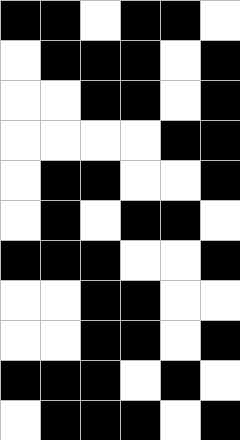[["black", "black", "white", "black", "black", "white"], ["white", "black", "black", "black", "white", "black"], ["white", "white", "black", "black", "white", "black"], ["white", "white", "white", "white", "black", "black"], ["white", "black", "black", "white", "white", "black"], ["white", "black", "white", "black", "black", "white"], ["black", "black", "black", "white", "white", "black"], ["white", "white", "black", "black", "white", "white"], ["white", "white", "black", "black", "white", "black"], ["black", "black", "black", "white", "black", "white"], ["white", "black", "black", "black", "white", "black"]]